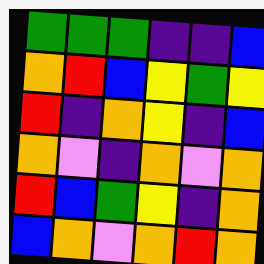[["green", "green", "green", "indigo", "indigo", "blue"], ["orange", "red", "blue", "yellow", "green", "yellow"], ["red", "indigo", "orange", "yellow", "indigo", "blue"], ["orange", "violet", "indigo", "orange", "violet", "orange"], ["red", "blue", "green", "yellow", "indigo", "orange"], ["blue", "orange", "violet", "orange", "red", "orange"]]